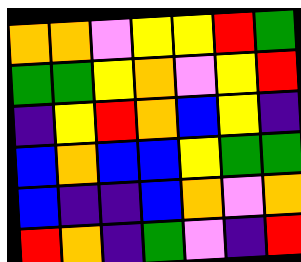[["orange", "orange", "violet", "yellow", "yellow", "red", "green"], ["green", "green", "yellow", "orange", "violet", "yellow", "red"], ["indigo", "yellow", "red", "orange", "blue", "yellow", "indigo"], ["blue", "orange", "blue", "blue", "yellow", "green", "green"], ["blue", "indigo", "indigo", "blue", "orange", "violet", "orange"], ["red", "orange", "indigo", "green", "violet", "indigo", "red"]]